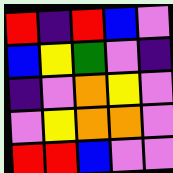[["red", "indigo", "red", "blue", "violet"], ["blue", "yellow", "green", "violet", "indigo"], ["indigo", "violet", "orange", "yellow", "violet"], ["violet", "yellow", "orange", "orange", "violet"], ["red", "red", "blue", "violet", "violet"]]